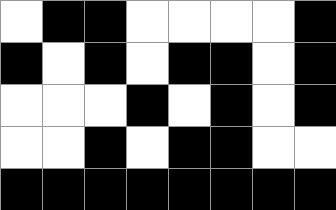[["white", "black", "black", "white", "white", "white", "white", "black"], ["black", "white", "black", "white", "black", "black", "white", "black"], ["white", "white", "white", "black", "white", "black", "white", "black"], ["white", "white", "black", "white", "black", "black", "white", "white"], ["black", "black", "black", "black", "black", "black", "black", "black"]]